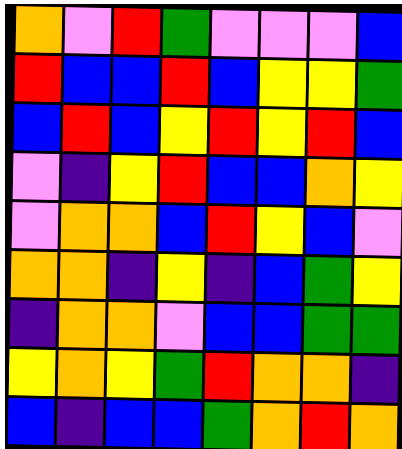[["orange", "violet", "red", "green", "violet", "violet", "violet", "blue"], ["red", "blue", "blue", "red", "blue", "yellow", "yellow", "green"], ["blue", "red", "blue", "yellow", "red", "yellow", "red", "blue"], ["violet", "indigo", "yellow", "red", "blue", "blue", "orange", "yellow"], ["violet", "orange", "orange", "blue", "red", "yellow", "blue", "violet"], ["orange", "orange", "indigo", "yellow", "indigo", "blue", "green", "yellow"], ["indigo", "orange", "orange", "violet", "blue", "blue", "green", "green"], ["yellow", "orange", "yellow", "green", "red", "orange", "orange", "indigo"], ["blue", "indigo", "blue", "blue", "green", "orange", "red", "orange"]]